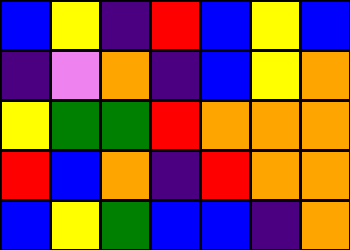[["blue", "yellow", "indigo", "red", "blue", "yellow", "blue"], ["indigo", "violet", "orange", "indigo", "blue", "yellow", "orange"], ["yellow", "green", "green", "red", "orange", "orange", "orange"], ["red", "blue", "orange", "indigo", "red", "orange", "orange"], ["blue", "yellow", "green", "blue", "blue", "indigo", "orange"]]